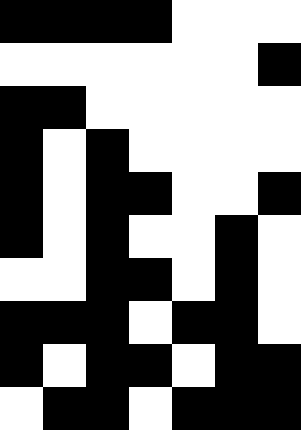[["black", "black", "black", "black", "white", "white", "white"], ["white", "white", "white", "white", "white", "white", "black"], ["black", "black", "white", "white", "white", "white", "white"], ["black", "white", "black", "white", "white", "white", "white"], ["black", "white", "black", "black", "white", "white", "black"], ["black", "white", "black", "white", "white", "black", "white"], ["white", "white", "black", "black", "white", "black", "white"], ["black", "black", "black", "white", "black", "black", "white"], ["black", "white", "black", "black", "white", "black", "black"], ["white", "black", "black", "white", "black", "black", "black"]]